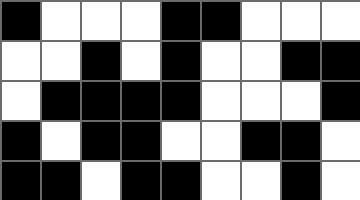[["black", "white", "white", "white", "black", "black", "white", "white", "white"], ["white", "white", "black", "white", "black", "white", "white", "black", "black"], ["white", "black", "black", "black", "black", "white", "white", "white", "black"], ["black", "white", "black", "black", "white", "white", "black", "black", "white"], ["black", "black", "white", "black", "black", "white", "white", "black", "white"]]